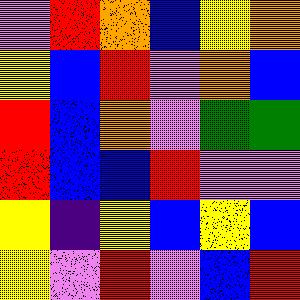[["violet", "red", "orange", "blue", "yellow", "orange"], ["yellow", "blue", "red", "violet", "orange", "blue"], ["red", "blue", "orange", "violet", "green", "green"], ["red", "blue", "blue", "red", "violet", "violet"], ["yellow", "indigo", "yellow", "blue", "yellow", "blue"], ["yellow", "violet", "red", "violet", "blue", "red"]]